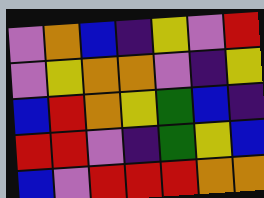[["violet", "orange", "blue", "indigo", "yellow", "violet", "red"], ["violet", "yellow", "orange", "orange", "violet", "indigo", "yellow"], ["blue", "red", "orange", "yellow", "green", "blue", "indigo"], ["red", "red", "violet", "indigo", "green", "yellow", "blue"], ["blue", "violet", "red", "red", "red", "orange", "orange"]]